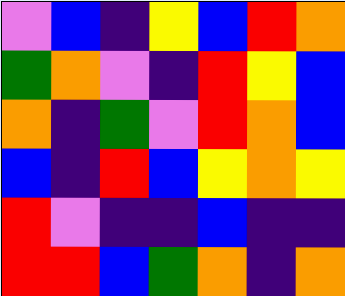[["violet", "blue", "indigo", "yellow", "blue", "red", "orange"], ["green", "orange", "violet", "indigo", "red", "yellow", "blue"], ["orange", "indigo", "green", "violet", "red", "orange", "blue"], ["blue", "indigo", "red", "blue", "yellow", "orange", "yellow"], ["red", "violet", "indigo", "indigo", "blue", "indigo", "indigo"], ["red", "red", "blue", "green", "orange", "indigo", "orange"]]